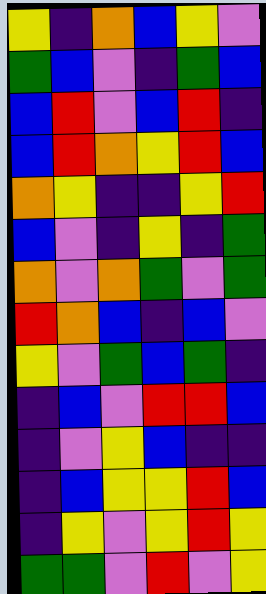[["yellow", "indigo", "orange", "blue", "yellow", "violet"], ["green", "blue", "violet", "indigo", "green", "blue"], ["blue", "red", "violet", "blue", "red", "indigo"], ["blue", "red", "orange", "yellow", "red", "blue"], ["orange", "yellow", "indigo", "indigo", "yellow", "red"], ["blue", "violet", "indigo", "yellow", "indigo", "green"], ["orange", "violet", "orange", "green", "violet", "green"], ["red", "orange", "blue", "indigo", "blue", "violet"], ["yellow", "violet", "green", "blue", "green", "indigo"], ["indigo", "blue", "violet", "red", "red", "blue"], ["indigo", "violet", "yellow", "blue", "indigo", "indigo"], ["indigo", "blue", "yellow", "yellow", "red", "blue"], ["indigo", "yellow", "violet", "yellow", "red", "yellow"], ["green", "green", "violet", "red", "violet", "yellow"]]